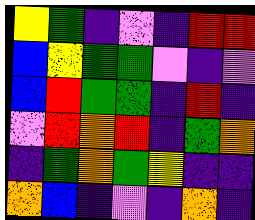[["yellow", "green", "indigo", "violet", "indigo", "red", "red"], ["blue", "yellow", "green", "green", "violet", "indigo", "violet"], ["blue", "red", "green", "green", "indigo", "red", "indigo"], ["violet", "red", "orange", "red", "indigo", "green", "orange"], ["indigo", "green", "orange", "green", "yellow", "indigo", "indigo"], ["orange", "blue", "indigo", "violet", "indigo", "orange", "indigo"]]